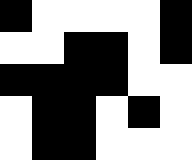[["black", "white", "white", "white", "white", "black"], ["white", "white", "black", "black", "white", "black"], ["black", "black", "black", "black", "white", "white"], ["white", "black", "black", "white", "black", "white"], ["white", "black", "black", "white", "white", "white"]]